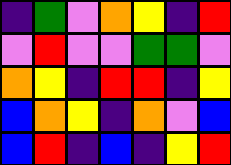[["indigo", "green", "violet", "orange", "yellow", "indigo", "red"], ["violet", "red", "violet", "violet", "green", "green", "violet"], ["orange", "yellow", "indigo", "red", "red", "indigo", "yellow"], ["blue", "orange", "yellow", "indigo", "orange", "violet", "blue"], ["blue", "red", "indigo", "blue", "indigo", "yellow", "red"]]